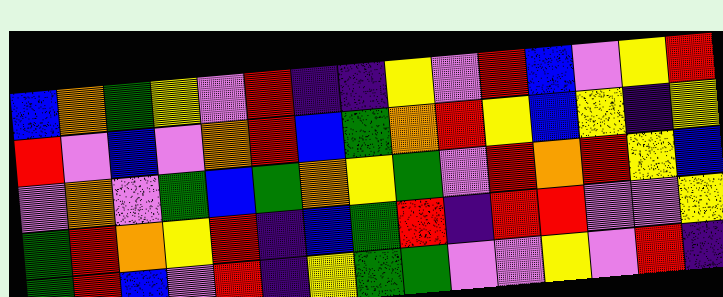[["blue", "orange", "green", "yellow", "violet", "red", "indigo", "indigo", "yellow", "violet", "red", "blue", "violet", "yellow", "red"], ["red", "violet", "blue", "violet", "orange", "red", "blue", "green", "orange", "red", "yellow", "blue", "yellow", "indigo", "yellow"], ["violet", "orange", "violet", "green", "blue", "green", "orange", "yellow", "green", "violet", "red", "orange", "red", "yellow", "blue"], ["green", "red", "orange", "yellow", "red", "indigo", "blue", "green", "red", "indigo", "red", "red", "violet", "violet", "yellow"], ["green", "red", "blue", "violet", "red", "indigo", "yellow", "green", "green", "violet", "violet", "yellow", "violet", "red", "indigo"]]